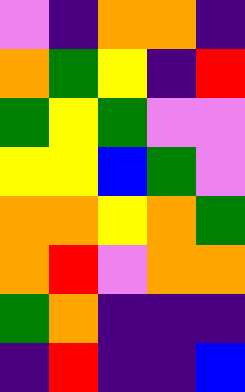[["violet", "indigo", "orange", "orange", "indigo"], ["orange", "green", "yellow", "indigo", "red"], ["green", "yellow", "green", "violet", "violet"], ["yellow", "yellow", "blue", "green", "violet"], ["orange", "orange", "yellow", "orange", "green"], ["orange", "red", "violet", "orange", "orange"], ["green", "orange", "indigo", "indigo", "indigo"], ["indigo", "red", "indigo", "indigo", "blue"]]